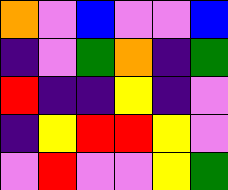[["orange", "violet", "blue", "violet", "violet", "blue"], ["indigo", "violet", "green", "orange", "indigo", "green"], ["red", "indigo", "indigo", "yellow", "indigo", "violet"], ["indigo", "yellow", "red", "red", "yellow", "violet"], ["violet", "red", "violet", "violet", "yellow", "green"]]